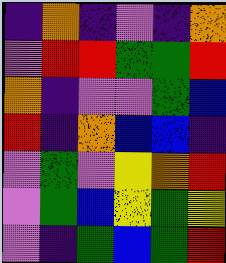[["indigo", "orange", "indigo", "violet", "indigo", "orange"], ["violet", "red", "red", "green", "green", "red"], ["orange", "indigo", "violet", "violet", "green", "blue"], ["red", "indigo", "orange", "blue", "blue", "indigo"], ["violet", "green", "violet", "yellow", "orange", "red"], ["violet", "green", "blue", "yellow", "green", "yellow"], ["violet", "indigo", "green", "blue", "green", "red"]]